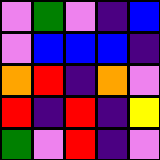[["violet", "green", "violet", "indigo", "blue"], ["violet", "blue", "blue", "blue", "indigo"], ["orange", "red", "indigo", "orange", "violet"], ["red", "indigo", "red", "indigo", "yellow"], ["green", "violet", "red", "indigo", "violet"]]